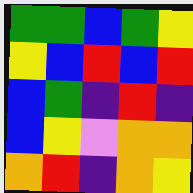[["green", "green", "blue", "green", "yellow"], ["yellow", "blue", "red", "blue", "red"], ["blue", "green", "indigo", "red", "indigo"], ["blue", "yellow", "violet", "orange", "orange"], ["orange", "red", "indigo", "orange", "yellow"]]